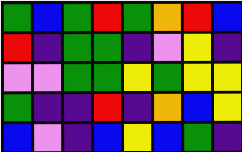[["green", "blue", "green", "red", "green", "orange", "red", "blue"], ["red", "indigo", "green", "green", "indigo", "violet", "yellow", "indigo"], ["violet", "violet", "green", "green", "yellow", "green", "yellow", "yellow"], ["green", "indigo", "indigo", "red", "indigo", "orange", "blue", "yellow"], ["blue", "violet", "indigo", "blue", "yellow", "blue", "green", "indigo"]]